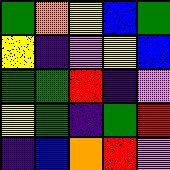[["green", "orange", "yellow", "blue", "green"], ["yellow", "indigo", "violet", "yellow", "blue"], ["green", "green", "red", "indigo", "violet"], ["yellow", "green", "indigo", "green", "red"], ["indigo", "blue", "orange", "red", "violet"]]